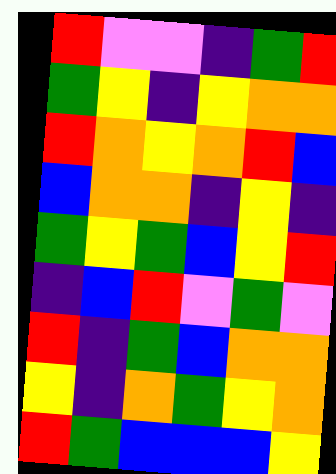[["red", "violet", "violet", "indigo", "green", "red"], ["green", "yellow", "indigo", "yellow", "orange", "orange"], ["red", "orange", "yellow", "orange", "red", "blue"], ["blue", "orange", "orange", "indigo", "yellow", "indigo"], ["green", "yellow", "green", "blue", "yellow", "red"], ["indigo", "blue", "red", "violet", "green", "violet"], ["red", "indigo", "green", "blue", "orange", "orange"], ["yellow", "indigo", "orange", "green", "yellow", "orange"], ["red", "green", "blue", "blue", "blue", "yellow"]]